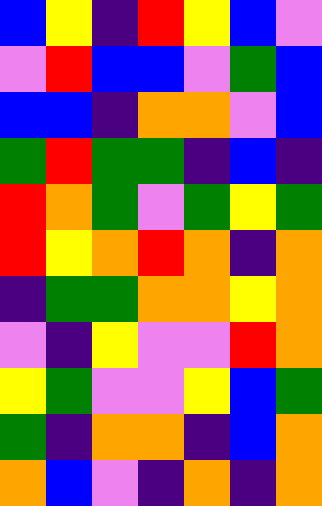[["blue", "yellow", "indigo", "red", "yellow", "blue", "violet"], ["violet", "red", "blue", "blue", "violet", "green", "blue"], ["blue", "blue", "indigo", "orange", "orange", "violet", "blue"], ["green", "red", "green", "green", "indigo", "blue", "indigo"], ["red", "orange", "green", "violet", "green", "yellow", "green"], ["red", "yellow", "orange", "red", "orange", "indigo", "orange"], ["indigo", "green", "green", "orange", "orange", "yellow", "orange"], ["violet", "indigo", "yellow", "violet", "violet", "red", "orange"], ["yellow", "green", "violet", "violet", "yellow", "blue", "green"], ["green", "indigo", "orange", "orange", "indigo", "blue", "orange"], ["orange", "blue", "violet", "indigo", "orange", "indigo", "orange"]]